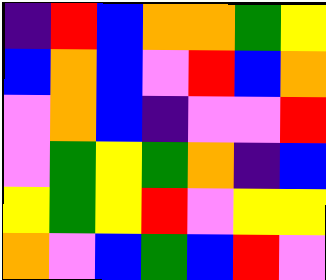[["indigo", "red", "blue", "orange", "orange", "green", "yellow"], ["blue", "orange", "blue", "violet", "red", "blue", "orange"], ["violet", "orange", "blue", "indigo", "violet", "violet", "red"], ["violet", "green", "yellow", "green", "orange", "indigo", "blue"], ["yellow", "green", "yellow", "red", "violet", "yellow", "yellow"], ["orange", "violet", "blue", "green", "blue", "red", "violet"]]